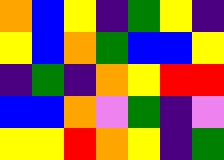[["orange", "blue", "yellow", "indigo", "green", "yellow", "indigo"], ["yellow", "blue", "orange", "green", "blue", "blue", "yellow"], ["indigo", "green", "indigo", "orange", "yellow", "red", "red"], ["blue", "blue", "orange", "violet", "green", "indigo", "violet"], ["yellow", "yellow", "red", "orange", "yellow", "indigo", "green"]]